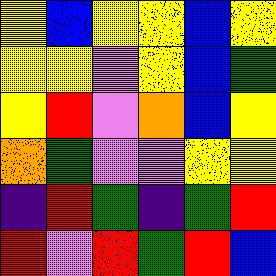[["yellow", "blue", "yellow", "yellow", "blue", "yellow"], ["yellow", "yellow", "violet", "yellow", "blue", "green"], ["yellow", "red", "violet", "orange", "blue", "yellow"], ["orange", "green", "violet", "violet", "yellow", "yellow"], ["indigo", "red", "green", "indigo", "green", "red"], ["red", "violet", "red", "green", "red", "blue"]]